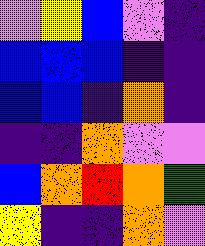[["violet", "yellow", "blue", "violet", "indigo"], ["blue", "blue", "blue", "indigo", "indigo"], ["blue", "blue", "indigo", "orange", "indigo"], ["indigo", "indigo", "orange", "violet", "violet"], ["blue", "orange", "red", "orange", "green"], ["yellow", "indigo", "indigo", "orange", "violet"]]